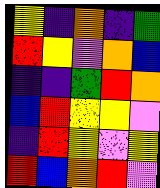[["yellow", "indigo", "orange", "indigo", "green"], ["red", "yellow", "violet", "orange", "blue"], ["indigo", "indigo", "green", "red", "orange"], ["blue", "red", "yellow", "yellow", "violet"], ["indigo", "red", "yellow", "violet", "yellow"], ["red", "blue", "orange", "red", "violet"]]